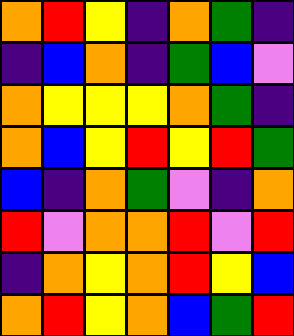[["orange", "red", "yellow", "indigo", "orange", "green", "indigo"], ["indigo", "blue", "orange", "indigo", "green", "blue", "violet"], ["orange", "yellow", "yellow", "yellow", "orange", "green", "indigo"], ["orange", "blue", "yellow", "red", "yellow", "red", "green"], ["blue", "indigo", "orange", "green", "violet", "indigo", "orange"], ["red", "violet", "orange", "orange", "red", "violet", "red"], ["indigo", "orange", "yellow", "orange", "red", "yellow", "blue"], ["orange", "red", "yellow", "orange", "blue", "green", "red"]]